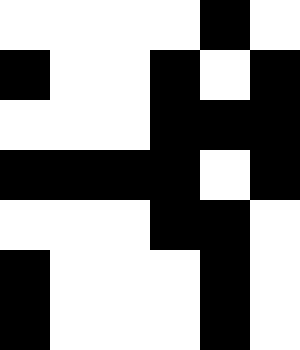[["white", "white", "white", "white", "black", "white"], ["black", "white", "white", "black", "white", "black"], ["white", "white", "white", "black", "black", "black"], ["black", "black", "black", "black", "white", "black"], ["white", "white", "white", "black", "black", "white"], ["black", "white", "white", "white", "black", "white"], ["black", "white", "white", "white", "black", "white"]]